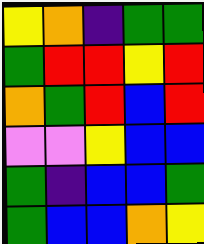[["yellow", "orange", "indigo", "green", "green"], ["green", "red", "red", "yellow", "red"], ["orange", "green", "red", "blue", "red"], ["violet", "violet", "yellow", "blue", "blue"], ["green", "indigo", "blue", "blue", "green"], ["green", "blue", "blue", "orange", "yellow"]]